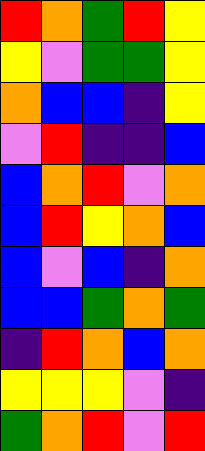[["red", "orange", "green", "red", "yellow"], ["yellow", "violet", "green", "green", "yellow"], ["orange", "blue", "blue", "indigo", "yellow"], ["violet", "red", "indigo", "indigo", "blue"], ["blue", "orange", "red", "violet", "orange"], ["blue", "red", "yellow", "orange", "blue"], ["blue", "violet", "blue", "indigo", "orange"], ["blue", "blue", "green", "orange", "green"], ["indigo", "red", "orange", "blue", "orange"], ["yellow", "yellow", "yellow", "violet", "indigo"], ["green", "orange", "red", "violet", "red"]]